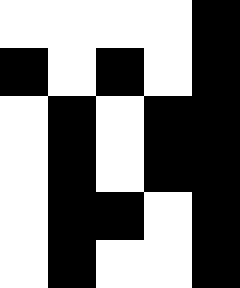[["white", "white", "white", "white", "black"], ["black", "white", "black", "white", "black"], ["white", "black", "white", "black", "black"], ["white", "black", "white", "black", "black"], ["white", "black", "black", "white", "black"], ["white", "black", "white", "white", "black"]]